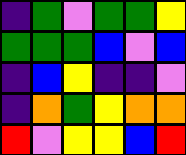[["indigo", "green", "violet", "green", "green", "yellow"], ["green", "green", "green", "blue", "violet", "blue"], ["indigo", "blue", "yellow", "indigo", "indigo", "violet"], ["indigo", "orange", "green", "yellow", "orange", "orange"], ["red", "violet", "yellow", "yellow", "blue", "red"]]